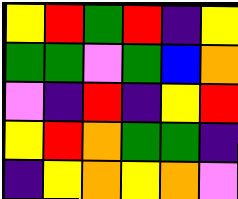[["yellow", "red", "green", "red", "indigo", "yellow"], ["green", "green", "violet", "green", "blue", "orange"], ["violet", "indigo", "red", "indigo", "yellow", "red"], ["yellow", "red", "orange", "green", "green", "indigo"], ["indigo", "yellow", "orange", "yellow", "orange", "violet"]]